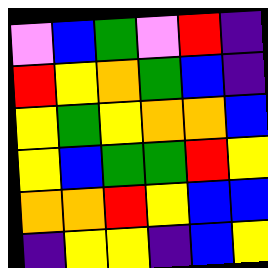[["violet", "blue", "green", "violet", "red", "indigo"], ["red", "yellow", "orange", "green", "blue", "indigo"], ["yellow", "green", "yellow", "orange", "orange", "blue"], ["yellow", "blue", "green", "green", "red", "yellow"], ["orange", "orange", "red", "yellow", "blue", "blue"], ["indigo", "yellow", "yellow", "indigo", "blue", "yellow"]]